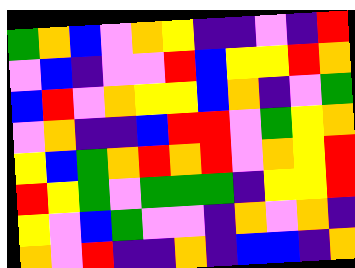[["green", "orange", "blue", "violet", "orange", "yellow", "indigo", "indigo", "violet", "indigo", "red"], ["violet", "blue", "indigo", "violet", "violet", "red", "blue", "yellow", "yellow", "red", "orange"], ["blue", "red", "violet", "orange", "yellow", "yellow", "blue", "orange", "indigo", "violet", "green"], ["violet", "orange", "indigo", "indigo", "blue", "red", "red", "violet", "green", "yellow", "orange"], ["yellow", "blue", "green", "orange", "red", "orange", "red", "violet", "orange", "yellow", "red"], ["red", "yellow", "green", "violet", "green", "green", "green", "indigo", "yellow", "yellow", "red"], ["yellow", "violet", "blue", "green", "violet", "violet", "indigo", "orange", "violet", "orange", "indigo"], ["orange", "violet", "red", "indigo", "indigo", "orange", "indigo", "blue", "blue", "indigo", "orange"]]